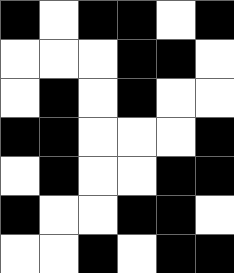[["black", "white", "black", "black", "white", "black"], ["white", "white", "white", "black", "black", "white"], ["white", "black", "white", "black", "white", "white"], ["black", "black", "white", "white", "white", "black"], ["white", "black", "white", "white", "black", "black"], ["black", "white", "white", "black", "black", "white"], ["white", "white", "black", "white", "black", "black"]]